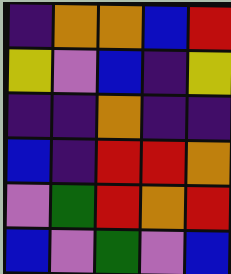[["indigo", "orange", "orange", "blue", "red"], ["yellow", "violet", "blue", "indigo", "yellow"], ["indigo", "indigo", "orange", "indigo", "indigo"], ["blue", "indigo", "red", "red", "orange"], ["violet", "green", "red", "orange", "red"], ["blue", "violet", "green", "violet", "blue"]]